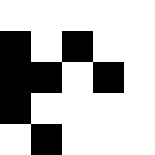[["white", "white", "white", "white", "white"], ["black", "white", "black", "white", "white"], ["black", "black", "white", "black", "white"], ["black", "white", "white", "white", "white"], ["white", "black", "white", "white", "white"]]